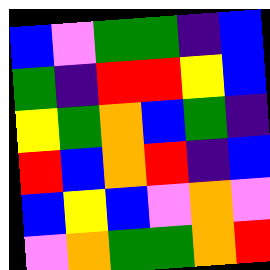[["blue", "violet", "green", "green", "indigo", "blue"], ["green", "indigo", "red", "red", "yellow", "blue"], ["yellow", "green", "orange", "blue", "green", "indigo"], ["red", "blue", "orange", "red", "indigo", "blue"], ["blue", "yellow", "blue", "violet", "orange", "violet"], ["violet", "orange", "green", "green", "orange", "red"]]